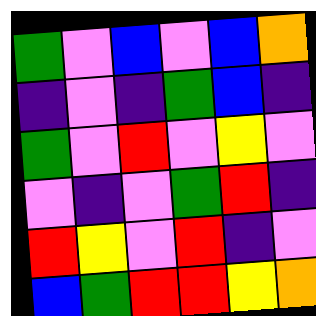[["green", "violet", "blue", "violet", "blue", "orange"], ["indigo", "violet", "indigo", "green", "blue", "indigo"], ["green", "violet", "red", "violet", "yellow", "violet"], ["violet", "indigo", "violet", "green", "red", "indigo"], ["red", "yellow", "violet", "red", "indigo", "violet"], ["blue", "green", "red", "red", "yellow", "orange"]]